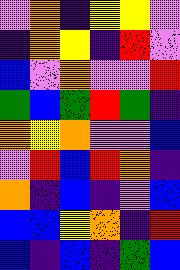[["violet", "orange", "indigo", "yellow", "yellow", "violet"], ["indigo", "orange", "yellow", "indigo", "red", "violet"], ["blue", "violet", "orange", "violet", "violet", "red"], ["green", "blue", "green", "red", "green", "indigo"], ["orange", "yellow", "orange", "violet", "violet", "blue"], ["violet", "red", "blue", "red", "orange", "indigo"], ["orange", "indigo", "blue", "indigo", "violet", "blue"], ["blue", "blue", "yellow", "orange", "indigo", "red"], ["blue", "indigo", "blue", "indigo", "green", "blue"]]